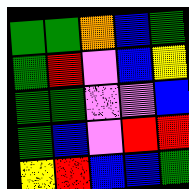[["green", "green", "orange", "blue", "green"], ["green", "red", "violet", "blue", "yellow"], ["green", "green", "violet", "violet", "blue"], ["green", "blue", "violet", "red", "red"], ["yellow", "red", "blue", "blue", "green"]]